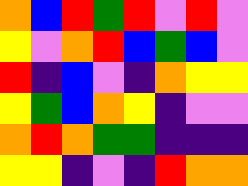[["orange", "blue", "red", "green", "red", "violet", "red", "violet"], ["yellow", "violet", "orange", "red", "blue", "green", "blue", "violet"], ["red", "indigo", "blue", "violet", "indigo", "orange", "yellow", "yellow"], ["yellow", "green", "blue", "orange", "yellow", "indigo", "violet", "violet"], ["orange", "red", "orange", "green", "green", "indigo", "indigo", "indigo"], ["yellow", "yellow", "indigo", "violet", "indigo", "red", "orange", "orange"]]